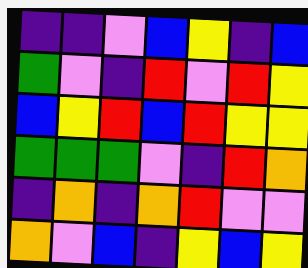[["indigo", "indigo", "violet", "blue", "yellow", "indigo", "blue"], ["green", "violet", "indigo", "red", "violet", "red", "yellow"], ["blue", "yellow", "red", "blue", "red", "yellow", "yellow"], ["green", "green", "green", "violet", "indigo", "red", "orange"], ["indigo", "orange", "indigo", "orange", "red", "violet", "violet"], ["orange", "violet", "blue", "indigo", "yellow", "blue", "yellow"]]